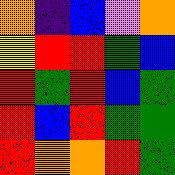[["orange", "indigo", "blue", "violet", "orange"], ["yellow", "red", "red", "green", "blue"], ["red", "green", "red", "blue", "green"], ["red", "blue", "red", "green", "green"], ["red", "orange", "orange", "red", "green"]]